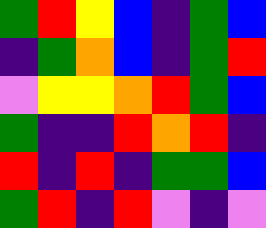[["green", "red", "yellow", "blue", "indigo", "green", "blue"], ["indigo", "green", "orange", "blue", "indigo", "green", "red"], ["violet", "yellow", "yellow", "orange", "red", "green", "blue"], ["green", "indigo", "indigo", "red", "orange", "red", "indigo"], ["red", "indigo", "red", "indigo", "green", "green", "blue"], ["green", "red", "indigo", "red", "violet", "indigo", "violet"]]